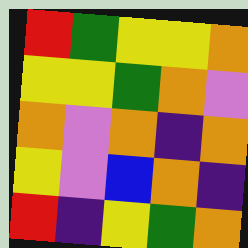[["red", "green", "yellow", "yellow", "orange"], ["yellow", "yellow", "green", "orange", "violet"], ["orange", "violet", "orange", "indigo", "orange"], ["yellow", "violet", "blue", "orange", "indigo"], ["red", "indigo", "yellow", "green", "orange"]]